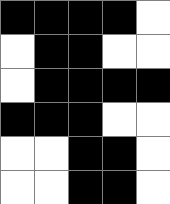[["black", "black", "black", "black", "white"], ["white", "black", "black", "white", "white"], ["white", "black", "black", "black", "black"], ["black", "black", "black", "white", "white"], ["white", "white", "black", "black", "white"], ["white", "white", "black", "black", "white"]]